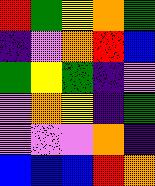[["red", "green", "yellow", "orange", "green"], ["indigo", "violet", "orange", "red", "blue"], ["green", "yellow", "green", "indigo", "violet"], ["violet", "orange", "yellow", "indigo", "green"], ["violet", "violet", "violet", "orange", "indigo"], ["blue", "blue", "blue", "red", "orange"]]